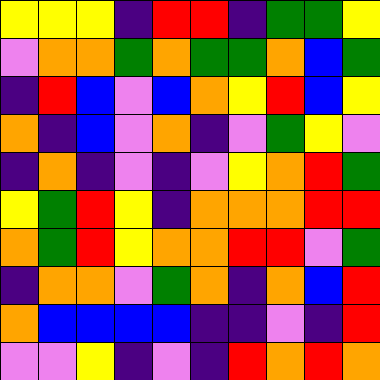[["yellow", "yellow", "yellow", "indigo", "red", "red", "indigo", "green", "green", "yellow"], ["violet", "orange", "orange", "green", "orange", "green", "green", "orange", "blue", "green"], ["indigo", "red", "blue", "violet", "blue", "orange", "yellow", "red", "blue", "yellow"], ["orange", "indigo", "blue", "violet", "orange", "indigo", "violet", "green", "yellow", "violet"], ["indigo", "orange", "indigo", "violet", "indigo", "violet", "yellow", "orange", "red", "green"], ["yellow", "green", "red", "yellow", "indigo", "orange", "orange", "orange", "red", "red"], ["orange", "green", "red", "yellow", "orange", "orange", "red", "red", "violet", "green"], ["indigo", "orange", "orange", "violet", "green", "orange", "indigo", "orange", "blue", "red"], ["orange", "blue", "blue", "blue", "blue", "indigo", "indigo", "violet", "indigo", "red"], ["violet", "violet", "yellow", "indigo", "violet", "indigo", "red", "orange", "red", "orange"]]